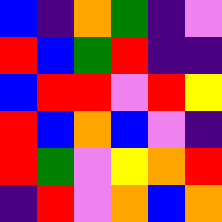[["blue", "indigo", "orange", "green", "indigo", "violet"], ["red", "blue", "green", "red", "indigo", "indigo"], ["blue", "red", "red", "violet", "red", "yellow"], ["red", "blue", "orange", "blue", "violet", "indigo"], ["red", "green", "violet", "yellow", "orange", "red"], ["indigo", "red", "violet", "orange", "blue", "orange"]]